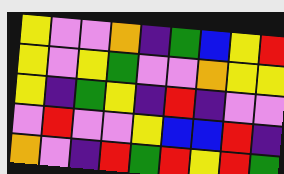[["yellow", "violet", "violet", "orange", "indigo", "green", "blue", "yellow", "red"], ["yellow", "violet", "yellow", "green", "violet", "violet", "orange", "yellow", "yellow"], ["yellow", "indigo", "green", "yellow", "indigo", "red", "indigo", "violet", "violet"], ["violet", "red", "violet", "violet", "yellow", "blue", "blue", "red", "indigo"], ["orange", "violet", "indigo", "red", "green", "red", "yellow", "red", "green"]]